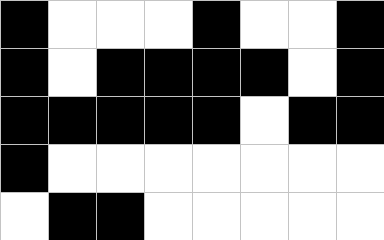[["black", "white", "white", "white", "black", "white", "white", "black"], ["black", "white", "black", "black", "black", "black", "white", "black"], ["black", "black", "black", "black", "black", "white", "black", "black"], ["black", "white", "white", "white", "white", "white", "white", "white"], ["white", "black", "black", "white", "white", "white", "white", "white"]]